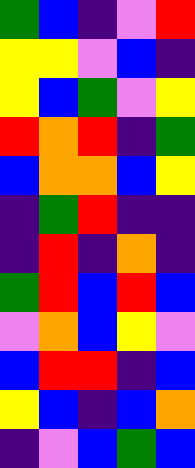[["green", "blue", "indigo", "violet", "red"], ["yellow", "yellow", "violet", "blue", "indigo"], ["yellow", "blue", "green", "violet", "yellow"], ["red", "orange", "red", "indigo", "green"], ["blue", "orange", "orange", "blue", "yellow"], ["indigo", "green", "red", "indigo", "indigo"], ["indigo", "red", "indigo", "orange", "indigo"], ["green", "red", "blue", "red", "blue"], ["violet", "orange", "blue", "yellow", "violet"], ["blue", "red", "red", "indigo", "blue"], ["yellow", "blue", "indigo", "blue", "orange"], ["indigo", "violet", "blue", "green", "blue"]]